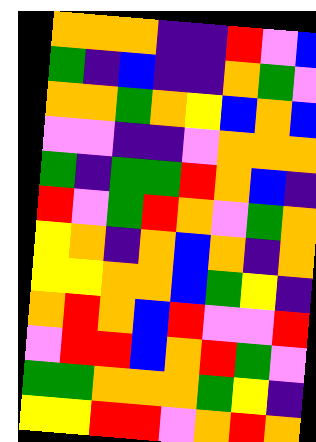[["orange", "orange", "orange", "indigo", "indigo", "red", "violet", "blue"], ["green", "indigo", "blue", "indigo", "indigo", "orange", "green", "violet"], ["orange", "orange", "green", "orange", "yellow", "blue", "orange", "blue"], ["violet", "violet", "indigo", "indigo", "violet", "orange", "orange", "orange"], ["green", "indigo", "green", "green", "red", "orange", "blue", "indigo"], ["red", "violet", "green", "red", "orange", "violet", "green", "orange"], ["yellow", "orange", "indigo", "orange", "blue", "orange", "indigo", "orange"], ["yellow", "yellow", "orange", "orange", "blue", "green", "yellow", "indigo"], ["orange", "red", "orange", "blue", "red", "violet", "violet", "red"], ["violet", "red", "red", "blue", "orange", "red", "green", "violet"], ["green", "green", "orange", "orange", "orange", "green", "yellow", "indigo"], ["yellow", "yellow", "red", "red", "violet", "orange", "red", "orange"]]